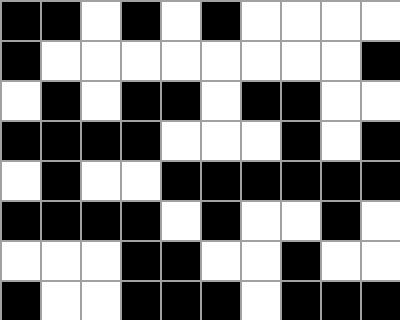[["black", "black", "white", "black", "white", "black", "white", "white", "white", "white"], ["black", "white", "white", "white", "white", "white", "white", "white", "white", "black"], ["white", "black", "white", "black", "black", "white", "black", "black", "white", "white"], ["black", "black", "black", "black", "white", "white", "white", "black", "white", "black"], ["white", "black", "white", "white", "black", "black", "black", "black", "black", "black"], ["black", "black", "black", "black", "white", "black", "white", "white", "black", "white"], ["white", "white", "white", "black", "black", "white", "white", "black", "white", "white"], ["black", "white", "white", "black", "black", "black", "white", "black", "black", "black"]]